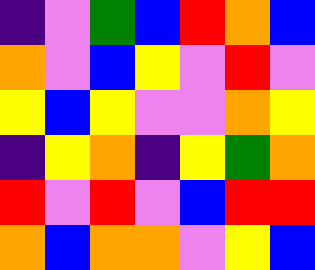[["indigo", "violet", "green", "blue", "red", "orange", "blue"], ["orange", "violet", "blue", "yellow", "violet", "red", "violet"], ["yellow", "blue", "yellow", "violet", "violet", "orange", "yellow"], ["indigo", "yellow", "orange", "indigo", "yellow", "green", "orange"], ["red", "violet", "red", "violet", "blue", "red", "red"], ["orange", "blue", "orange", "orange", "violet", "yellow", "blue"]]